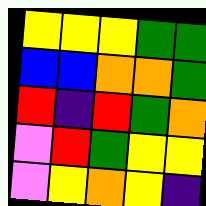[["yellow", "yellow", "yellow", "green", "green"], ["blue", "blue", "orange", "orange", "green"], ["red", "indigo", "red", "green", "orange"], ["violet", "red", "green", "yellow", "yellow"], ["violet", "yellow", "orange", "yellow", "indigo"]]